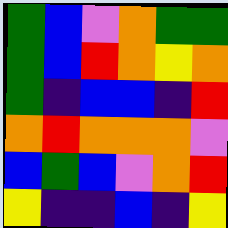[["green", "blue", "violet", "orange", "green", "green"], ["green", "blue", "red", "orange", "yellow", "orange"], ["green", "indigo", "blue", "blue", "indigo", "red"], ["orange", "red", "orange", "orange", "orange", "violet"], ["blue", "green", "blue", "violet", "orange", "red"], ["yellow", "indigo", "indigo", "blue", "indigo", "yellow"]]